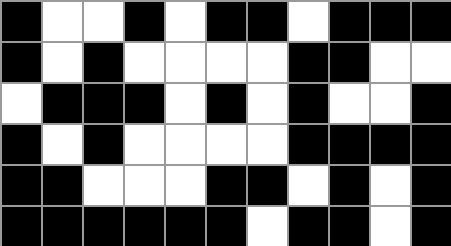[["black", "white", "white", "black", "white", "black", "black", "white", "black", "black", "black"], ["black", "white", "black", "white", "white", "white", "white", "black", "black", "white", "white"], ["white", "black", "black", "black", "white", "black", "white", "black", "white", "white", "black"], ["black", "white", "black", "white", "white", "white", "white", "black", "black", "black", "black"], ["black", "black", "white", "white", "white", "black", "black", "white", "black", "white", "black"], ["black", "black", "black", "black", "black", "black", "white", "black", "black", "white", "black"]]